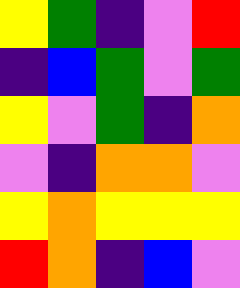[["yellow", "green", "indigo", "violet", "red"], ["indigo", "blue", "green", "violet", "green"], ["yellow", "violet", "green", "indigo", "orange"], ["violet", "indigo", "orange", "orange", "violet"], ["yellow", "orange", "yellow", "yellow", "yellow"], ["red", "orange", "indigo", "blue", "violet"]]